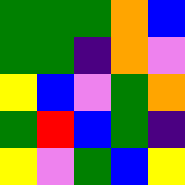[["green", "green", "green", "orange", "blue"], ["green", "green", "indigo", "orange", "violet"], ["yellow", "blue", "violet", "green", "orange"], ["green", "red", "blue", "green", "indigo"], ["yellow", "violet", "green", "blue", "yellow"]]